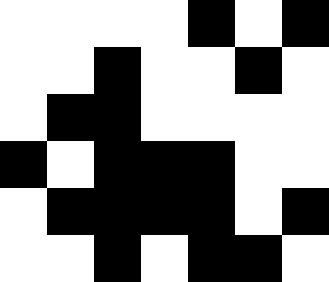[["white", "white", "white", "white", "black", "white", "black"], ["white", "white", "black", "white", "white", "black", "white"], ["white", "black", "black", "white", "white", "white", "white"], ["black", "white", "black", "black", "black", "white", "white"], ["white", "black", "black", "black", "black", "white", "black"], ["white", "white", "black", "white", "black", "black", "white"]]